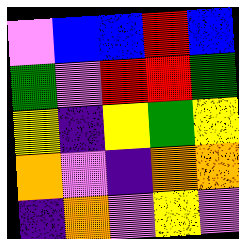[["violet", "blue", "blue", "red", "blue"], ["green", "violet", "red", "red", "green"], ["yellow", "indigo", "yellow", "green", "yellow"], ["orange", "violet", "indigo", "orange", "orange"], ["indigo", "orange", "violet", "yellow", "violet"]]